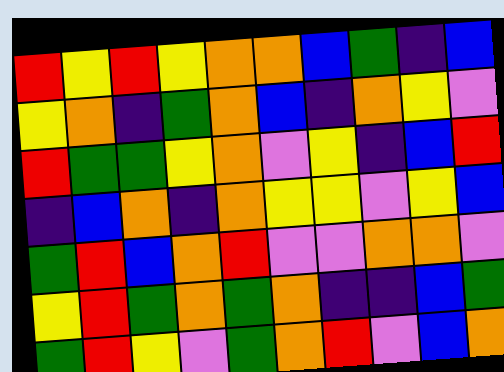[["red", "yellow", "red", "yellow", "orange", "orange", "blue", "green", "indigo", "blue"], ["yellow", "orange", "indigo", "green", "orange", "blue", "indigo", "orange", "yellow", "violet"], ["red", "green", "green", "yellow", "orange", "violet", "yellow", "indigo", "blue", "red"], ["indigo", "blue", "orange", "indigo", "orange", "yellow", "yellow", "violet", "yellow", "blue"], ["green", "red", "blue", "orange", "red", "violet", "violet", "orange", "orange", "violet"], ["yellow", "red", "green", "orange", "green", "orange", "indigo", "indigo", "blue", "green"], ["green", "red", "yellow", "violet", "green", "orange", "red", "violet", "blue", "orange"]]